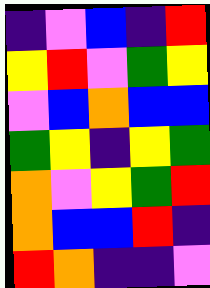[["indigo", "violet", "blue", "indigo", "red"], ["yellow", "red", "violet", "green", "yellow"], ["violet", "blue", "orange", "blue", "blue"], ["green", "yellow", "indigo", "yellow", "green"], ["orange", "violet", "yellow", "green", "red"], ["orange", "blue", "blue", "red", "indigo"], ["red", "orange", "indigo", "indigo", "violet"]]